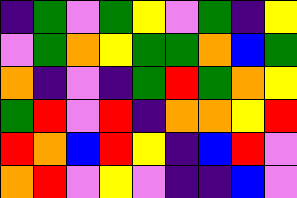[["indigo", "green", "violet", "green", "yellow", "violet", "green", "indigo", "yellow"], ["violet", "green", "orange", "yellow", "green", "green", "orange", "blue", "green"], ["orange", "indigo", "violet", "indigo", "green", "red", "green", "orange", "yellow"], ["green", "red", "violet", "red", "indigo", "orange", "orange", "yellow", "red"], ["red", "orange", "blue", "red", "yellow", "indigo", "blue", "red", "violet"], ["orange", "red", "violet", "yellow", "violet", "indigo", "indigo", "blue", "violet"]]